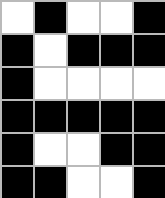[["white", "black", "white", "white", "black"], ["black", "white", "black", "black", "black"], ["black", "white", "white", "white", "white"], ["black", "black", "black", "black", "black"], ["black", "white", "white", "black", "black"], ["black", "black", "white", "white", "black"]]